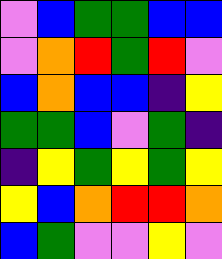[["violet", "blue", "green", "green", "blue", "blue"], ["violet", "orange", "red", "green", "red", "violet"], ["blue", "orange", "blue", "blue", "indigo", "yellow"], ["green", "green", "blue", "violet", "green", "indigo"], ["indigo", "yellow", "green", "yellow", "green", "yellow"], ["yellow", "blue", "orange", "red", "red", "orange"], ["blue", "green", "violet", "violet", "yellow", "violet"]]